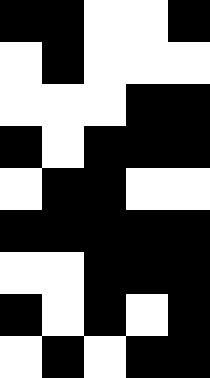[["black", "black", "white", "white", "black"], ["white", "black", "white", "white", "white"], ["white", "white", "white", "black", "black"], ["black", "white", "black", "black", "black"], ["white", "black", "black", "white", "white"], ["black", "black", "black", "black", "black"], ["white", "white", "black", "black", "black"], ["black", "white", "black", "white", "black"], ["white", "black", "white", "black", "black"]]